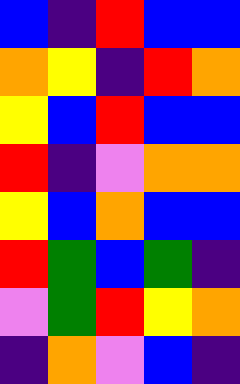[["blue", "indigo", "red", "blue", "blue"], ["orange", "yellow", "indigo", "red", "orange"], ["yellow", "blue", "red", "blue", "blue"], ["red", "indigo", "violet", "orange", "orange"], ["yellow", "blue", "orange", "blue", "blue"], ["red", "green", "blue", "green", "indigo"], ["violet", "green", "red", "yellow", "orange"], ["indigo", "orange", "violet", "blue", "indigo"]]